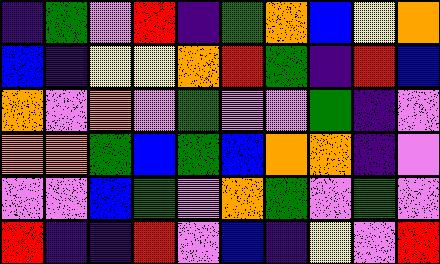[["indigo", "green", "violet", "red", "indigo", "green", "orange", "blue", "yellow", "orange"], ["blue", "indigo", "yellow", "yellow", "orange", "red", "green", "indigo", "red", "blue"], ["orange", "violet", "orange", "violet", "green", "violet", "violet", "green", "indigo", "violet"], ["orange", "orange", "green", "blue", "green", "blue", "orange", "orange", "indigo", "violet"], ["violet", "violet", "blue", "green", "violet", "orange", "green", "violet", "green", "violet"], ["red", "indigo", "indigo", "red", "violet", "blue", "indigo", "yellow", "violet", "red"]]